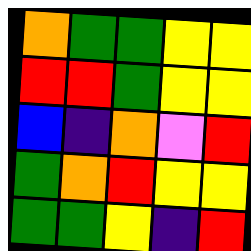[["orange", "green", "green", "yellow", "yellow"], ["red", "red", "green", "yellow", "yellow"], ["blue", "indigo", "orange", "violet", "red"], ["green", "orange", "red", "yellow", "yellow"], ["green", "green", "yellow", "indigo", "red"]]